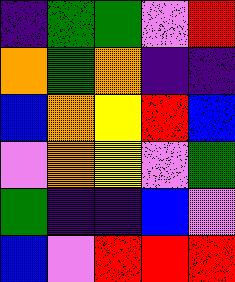[["indigo", "green", "green", "violet", "red"], ["orange", "green", "orange", "indigo", "indigo"], ["blue", "orange", "yellow", "red", "blue"], ["violet", "orange", "yellow", "violet", "green"], ["green", "indigo", "indigo", "blue", "violet"], ["blue", "violet", "red", "red", "red"]]